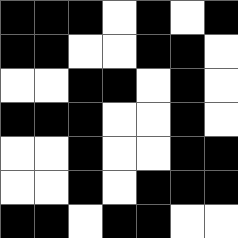[["black", "black", "black", "white", "black", "white", "black"], ["black", "black", "white", "white", "black", "black", "white"], ["white", "white", "black", "black", "white", "black", "white"], ["black", "black", "black", "white", "white", "black", "white"], ["white", "white", "black", "white", "white", "black", "black"], ["white", "white", "black", "white", "black", "black", "black"], ["black", "black", "white", "black", "black", "white", "white"]]